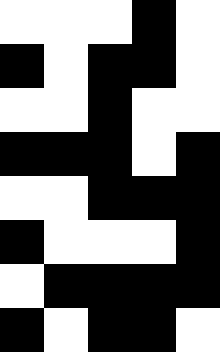[["white", "white", "white", "black", "white"], ["black", "white", "black", "black", "white"], ["white", "white", "black", "white", "white"], ["black", "black", "black", "white", "black"], ["white", "white", "black", "black", "black"], ["black", "white", "white", "white", "black"], ["white", "black", "black", "black", "black"], ["black", "white", "black", "black", "white"]]